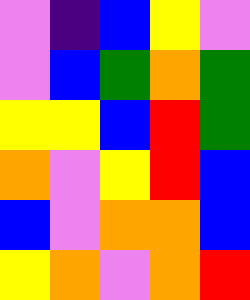[["violet", "indigo", "blue", "yellow", "violet"], ["violet", "blue", "green", "orange", "green"], ["yellow", "yellow", "blue", "red", "green"], ["orange", "violet", "yellow", "red", "blue"], ["blue", "violet", "orange", "orange", "blue"], ["yellow", "orange", "violet", "orange", "red"]]